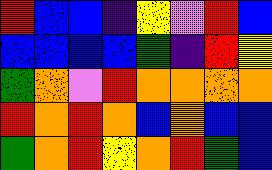[["red", "blue", "blue", "indigo", "yellow", "violet", "red", "blue"], ["blue", "blue", "blue", "blue", "green", "indigo", "red", "yellow"], ["green", "orange", "violet", "red", "orange", "orange", "orange", "orange"], ["red", "orange", "red", "orange", "blue", "orange", "blue", "blue"], ["green", "orange", "red", "yellow", "orange", "red", "green", "blue"]]